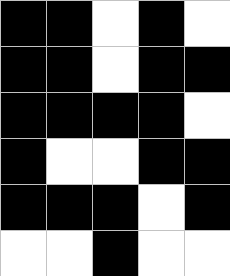[["black", "black", "white", "black", "white"], ["black", "black", "white", "black", "black"], ["black", "black", "black", "black", "white"], ["black", "white", "white", "black", "black"], ["black", "black", "black", "white", "black"], ["white", "white", "black", "white", "white"]]